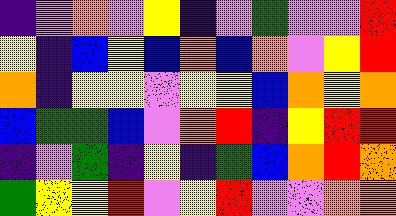[["indigo", "violet", "orange", "violet", "yellow", "indigo", "violet", "green", "violet", "violet", "red"], ["yellow", "indigo", "blue", "yellow", "blue", "orange", "blue", "orange", "violet", "yellow", "red"], ["orange", "indigo", "yellow", "yellow", "violet", "yellow", "yellow", "blue", "orange", "yellow", "orange"], ["blue", "green", "green", "blue", "violet", "orange", "red", "indigo", "yellow", "red", "red"], ["indigo", "violet", "green", "indigo", "yellow", "indigo", "green", "blue", "orange", "red", "orange"], ["green", "yellow", "yellow", "red", "violet", "yellow", "red", "violet", "violet", "orange", "orange"]]